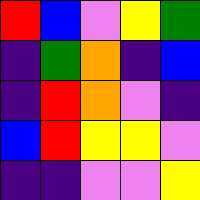[["red", "blue", "violet", "yellow", "green"], ["indigo", "green", "orange", "indigo", "blue"], ["indigo", "red", "orange", "violet", "indigo"], ["blue", "red", "yellow", "yellow", "violet"], ["indigo", "indigo", "violet", "violet", "yellow"]]